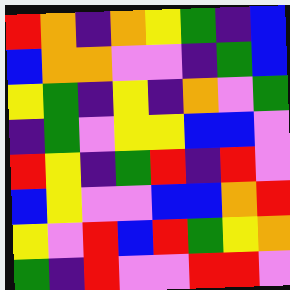[["red", "orange", "indigo", "orange", "yellow", "green", "indigo", "blue"], ["blue", "orange", "orange", "violet", "violet", "indigo", "green", "blue"], ["yellow", "green", "indigo", "yellow", "indigo", "orange", "violet", "green"], ["indigo", "green", "violet", "yellow", "yellow", "blue", "blue", "violet"], ["red", "yellow", "indigo", "green", "red", "indigo", "red", "violet"], ["blue", "yellow", "violet", "violet", "blue", "blue", "orange", "red"], ["yellow", "violet", "red", "blue", "red", "green", "yellow", "orange"], ["green", "indigo", "red", "violet", "violet", "red", "red", "violet"]]